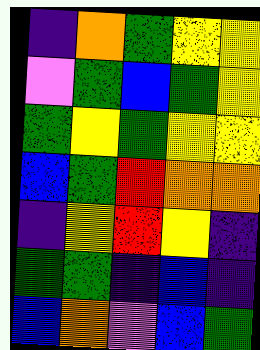[["indigo", "orange", "green", "yellow", "yellow"], ["violet", "green", "blue", "green", "yellow"], ["green", "yellow", "green", "yellow", "yellow"], ["blue", "green", "red", "orange", "orange"], ["indigo", "yellow", "red", "yellow", "indigo"], ["green", "green", "indigo", "blue", "indigo"], ["blue", "orange", "violet", "blue", "green"]]